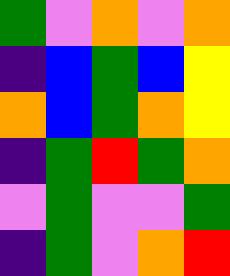[["green", "violet", "orange", "violet", "orange"], ["indigo", "blue", "green", "blue", "yellow"], ["orange", "blue", "green", "orange", "yellow"], ["indigo", "green", "red", "green", "orange"], ["violet", "green", "violet", "violet", "green"], ["indigo", "green", "violet", "orange", "red"]]